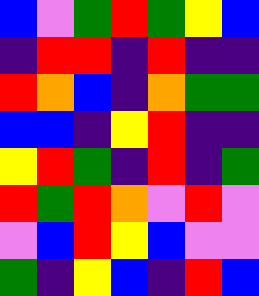[["blue", "violet", "green", "red", "green", "yellow", "blue"], ["indigo", "red", "red", "indigo", "red", "indigo", "indigo"], ["red", "orange", "blue", "indigo", "orange", "green", "green"], ["blue", "blue", "indigo", "yellow", "red", "indigo", "indigo"], ["yellow", "red", "green", "indigo", "red", "indigo", "green"], ["red", "green", "red", "orange", "violet", "red", "violet"], ["violet", "blue", "red", "yellow", "blue", "violet", "violet"], ["green", "indigo", "yellow", "blue", "indigo", "red", "blue"]]